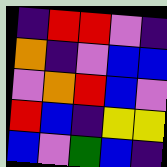[["indigo", "red", "red", "violet", "indigo"], ["orange", "indigo", "violet", "blue", "blue"], ["violet", "orange", "red", "blue", "violet"], ["red", "blue", "indigo", "yellow", "yellow"], ["blue", "violet", "green", "blue", "indigo"]]